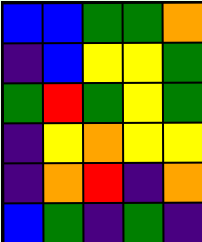[["blue", "blue", "green", "green", "orange"], ["indigo", "blue", "yellow", "yellow", "green"], ["green", "red", "green", "yellow", "green"], ["indigo", "yellow", "orange", "yellow", "yellow"], ["indigo", "orange", "red", "indigo", "orange"], ["blue", "green", "indigo", "green", "indigo"]]